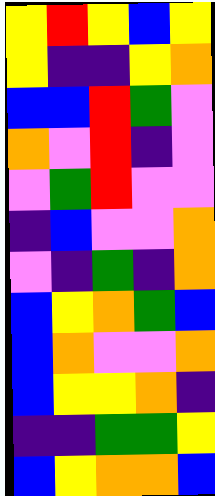[["yellow", "red", "yellow", "blue", "yellow"], ["yellow", "indigo", "indigo", "yellow", "orange"], ["blue", "blue", "red", "green", "violet"], ["orange", "violet", "red", "indigo", "violet"], ["violet", "green", "red", "violet", "violet"], ["indigo", "blue", "violet", "violet", "orange"], ["violet", "indigo", "green", "indigo", "orange"], ["blue", "yellow", "orange", "green", "blue"], ["blue", "orange", "violet", "violet", "orange"], ["blue", "yellow", "yellow", "orange", "indigo"], ["indigo", "indigo", "green", "green", "yellow"], ["blue", "yellow", "orange", "orange", "blue"]]